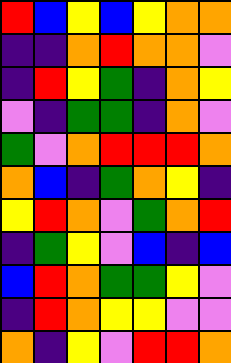[["red", "blue", "yellow", "blue", "yellow", "orange", "orange"], ["indigo", "indigo", "orange", "red", "orange", "orange", "violet"], ["indigo", "red", "yellow", "green", "indigo", "orange", "yellow"], ["violet", "indigo", "green", "green", "indigo", "orange", "violet"], ["green", "violet", "orange", "red", "red", "red", "orange"], ["orange", "blue", "indigo", "green", "orange", "yellow", "indigo"], ["yellow", "red", "orange", "violet", "green", "orange", "red"], ["indigo", "green", "yellow", "violet", "blue", "indigo", "blue"], ["blue", "red", "orange", "green", "green", "yellow", "violet"], ["indigo", "red", "orange", "yellow", "yellow", "violet", "violet"], ["orange", "indigo", "yellow", "violet", "red", "red", "orange"]]